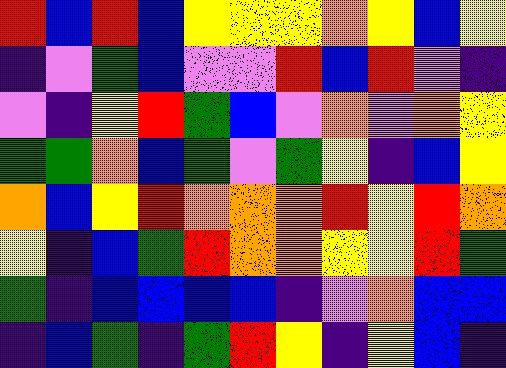[["red", "blue", "red", "blue", "yellow", "yellow", "yellow", "orange", "yellow", "blue", "yellow"], ["indigo", "violet", "green", "blue", "violet", "violet", "red", "blue", "red", "violet", "indigo"], ["violet", "indigo", "yellow", "red", "green", "blue", "violet", "orange", "violet", "orange", "yellow"], ["green", "green", "orange", "blue", "green", "violet", "green", "yellow", "indigo", "blue", "yellow"], ["orange", "blue", "yellow", "red", "orange", "orange", "orange", "red", "yellow", "red", "orange"], ["yellow", "indigo", "blue", "green", "red", "orange", "orange", "yellow", "yellow", "red", "green"], ["green", "indigo", "blue", "blue", "blue", "blue", "indigo", "violet", "orange", "blue", "blue"], ["indigo", "blue", "green", "indigo", "green", "red", "yellow", "indigo", "yellow", "blue", "indigo"]]